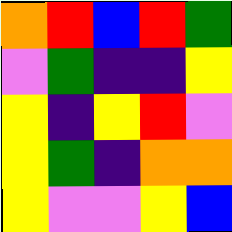[["orange", "red", "blue", "red", "green"], ["violet", "green", "indigo", "indigo", "yellow"], ["yellow", "indigo", "yellow", "red", "violet"], ["yellow", "green", "indigo", "orange", "orange"], ["yellow", "violet", "violet", "yellow", "blue"]]